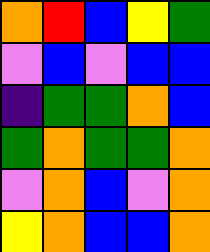[["orange", "red", "blue", "yellow", "green"], ["violet", "blue", "violet", "blue", "blue"], ["indigo", "green", "green", "orange", "blue"], ["green", "orange", "green", "green", "orange"], ["violet", "orange", "blue", "violet", "orange"], ["yellow", "orange", "blue", "blue", "orange"]]